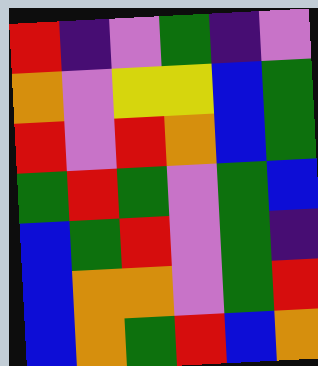[["red", "indigo", "violet", "green", "indigo", "violet"], ["orange", "violet", "yellow", "yellow", "blue", "green"], ["red", "violet", "red", "orange", "blue", "green"], ["green", "red", "green", "violet", "green", "blue"], ["blue", "green", "red", "violet", "green", "indigo"], ["blue", "orange", "orange", "violet", "green", "red"], ["blue", "orange", "green", "red", "blue", "orange"]]